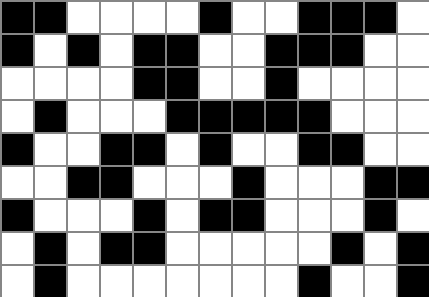[["black", "black", "white", "white", "white", "white", "black", "white", "white", "black", "black", "black", "white"], ["black", "white", "black", "white", "black", "black", "white", "white", "black", "black", "black", "white", "white"], ["white", "white", "white", "white", "black", "black", "white", "white", "black", "white", "white", "white", "white"], ["white", "black", "white", "white", "white", "black", "black", "black", "black", "black", "white", "white", "white"], ["black", "white", "white", "black", "black", "white", "black", "white", "white", "black", "black", "white", "white"], ["white", "white", "black", "black", "white", "white", "white", "black", "white", "white", "white", "black", "black"], ["black", "white", "white", "white", "black", "white", "black", "black", "white", "white", "white", "black", "white"], ["white", "black", "white", "black", "black", "white", "white", "white", "white", "white", "black", "white", "black"], ["white", "black", "white", "white", "white", "white", "white", "white", "white", "black", "white", "white", "black"]]